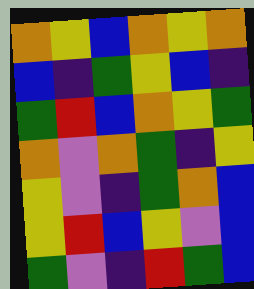[["orange", "yellow", "blue", "orange", "yellow", "orange"], ["blue", "indigo", "green", "yellow", "blue", "indigo"], ["green", "red", "blue", "orange", "yellow", "green"], ["orange", "violet", "orange", "green", "indigo", "yellow"], ["yellow", "violet", "indigo", "green", "orange", "blue"], ["yellow", "red", "blue", "yellow", "violet", "blue"], ["green", "violet", "indigo", "red", "green", "blue"]]